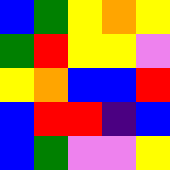[["blue", "green", "yellow", "orange", "yellow"], ["green", "red", "yellow", "yellow", "violet"], ["yellow", "orange", "blue", "blue", "red"], ["blue", "red", "red", "indigo", "blue"], ["blue", "green", "violet", "violet", "yellow"]]